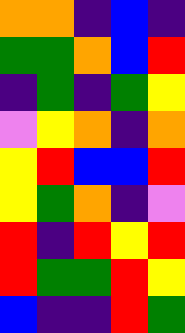[["orange", "orange", "indigo", "blue", "indigo"], ["green", "green", "orange", "blue", "red"], ["indigo", "green", "indigo", "green", "yellow"], ["violet", "yellow", "orange", "indigo", "orange"], ["yellow", "red", "blue", "blue", "red"], ["yellow", "green", "orange", "indigo", "violet"], ["red", "indigo", "red", "yellow", "red"], ["red", "green", "green", "red", "yellow"], ["blue", "indigo", "indigo", "red", "green"]]